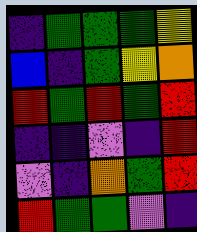[["indigo", "green", "green", "green", "yellow"], ["blue", "indigo", "green", "yellow", "orange"], ["red", "green", "red", "green", "red"], ["indigo", "indigo", "violet", "indigo", "red"], ["violet", "indigo", "orange", "green", "red"], ["red", "green", "green", "violet", "indigo"]]